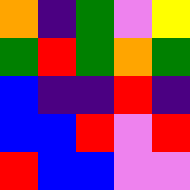[["orange", "indigo", "green", "violet", "yellow"], ["green", "red", "green", "orange", "green"], ["blue", "indigo", "indigo", "red", "indigo"], ["blue", "blue", "red", "violet", "red"], ["red", "blue", "blue", "violet", "violet"]]